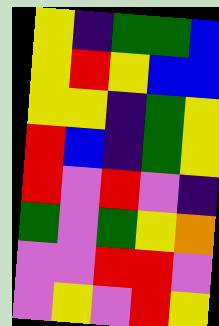[["yellow", "indigo", "green", "green", "blue"], ["yellow", "red", "yellow", "blue", "blue"], ["yellow", "yellow", "indigo", "green", "yellow"], ["red", "blue", "indigo", "green", "yellow"], ["red", "violet", "red", "violet", "indigo"], ["green", "violet", "green", "yellow", "orange"], ["violet", "violet", "red", "red", "violet"], ["violet", "yellow", "violet", "red", "yellow"]]